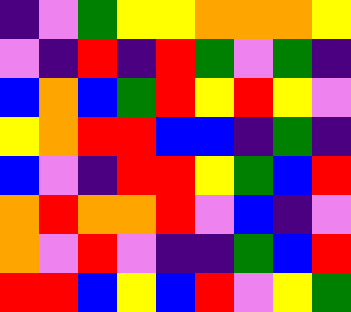[["indigo", "violet", "green", "yellow", "yellow", "orange", "orange", "orange", "yellow"], ["violet", "indigo", "red", "indigo", "red", "green", "violet", "green", "indigo"], ["blue", "orange", "blue", "green", "red", "yellow", "red", "yellow", "violet"], ["yellow", "orange", "red", "red", "blue", "blue", "indigo", "green", "indigo"], ["blue", "violet", "indigo", "red", "red", "yellow", "green", "blue", "red"], ["orange", "red", "orange", "orange", "red", "violet", "blue", "indigo", "violet"], ["orange", "violet", "red", "violet", "indigo", "indigo", "green", "blue", "red"], ["red", "red", "blue", "yellow", "blue", "red", "violet", "yellow", "green"]]